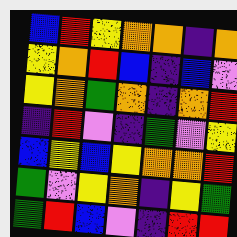[["blue", "red", "yellow", "orange", "orange", "indigo", "orange"], ["yellow", "orange", "red", "blue", "indigo", "blue", "violet"], ["yellow", "orange", "green", "orange", "indigo", "orange", "red"], ["indigo", "red", "violet", "indigo", "green", "violet", "yellow"], ["blue", "yellow", "blue", "yellow", "orange", "orange", "red"], ["green", "violet", "yellow", "orange", "indigo", "yellow", "green"], ["green", "red", "blue", "violet", "indigo", "red", "red"]]